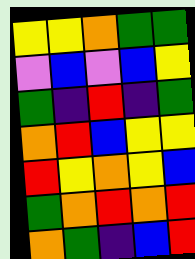[["yellow", "yellow", "orange", "green", "green"], ["violet", "blue", "violet", "blue", "yellow"], ["green", "indigo", "red", "indigo", "green"], ["orange", "red", "blue", "yellow", "yellow"], ["red", "yellow", "orange", "yellow", "blue"], ["green", "orange", "red", "orange", "red"], ["orange", "green", "indigo", "blue", "red"]]